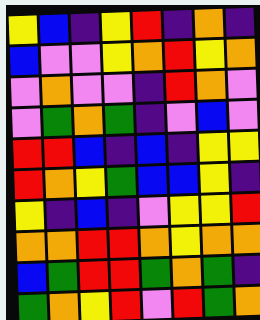[["yellow", "blue", "indigo", "yellow", "red", "indigo", "orange", "indigo"], ["blue", "violet", "violet", "yellow", "orange", "red", "yellow", "orange"], ["violet", "orange", "violet", "violet", "indigo", "red", "orange", "violet"], ["violet", "green", "orange", "green", "indigo", "violet", "blue", "violet"], ["red", "red", "blue", "indigo", "blue", "indigo", "yellow", "yellow"], ["red", "orange", "yellow", "green", "blue", "blue", "yellow", "indigo"], ["yellow", "indigo", "blue", "indigo", "violet", "yellow", "yellow", "red"], ["orange", "orange", "red", "red", "orange", "yellow", "orange", "orange"], ["blue", "green", "red", "red", "green", "orange", "green", "indigo"], ["green", "orange", "yellow", "red", "violet", "red", "green", "orange"]]